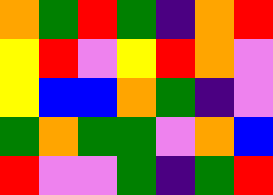[["orange", "green", "red", "green", "indigo", "orange", "red"], ["yellow", "red", "violet", "yellow", "red", "orange", "violet"], ["yellow", "blue", "blue", "orange", "green", "indigo", "violet"], ["green", "orange", "green", "green", "violet", "orange", "blue"], ["red", "violet", "violet", "green", "indigo", "green", "red"]]